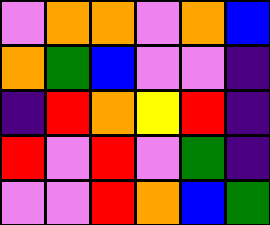[["violet", "orange", "orange", "violet", "orange", "blue"], ["orange", "green", "blue", "violet", "violet", "indigo"], ["indigo", "red", "orange", "yellow", "red", "indigo"], ["red", "violet", "red", "violet", "green", "indigo"], ["violet", "violet", "red", "orange", "blue", "green"]]